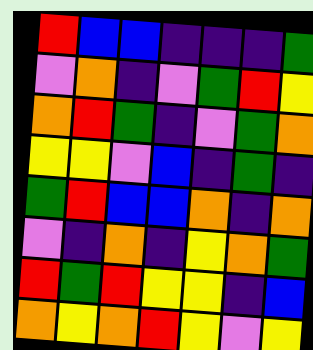[["red", "blue", "blue", "indigo", "indigo", "indigo", "green"], ["violet", "orange", "indigo", "violet", "green", "red", "yellow"], ["orange", "red", "green", "indigo", "violet", "green", "orange"], ["yellow", "yellow", "violet", "blue", "indigo", "green", "indigo"], ["green", "red", "blue", "blue", "orange", "indigo", "orange"], ["violet", "indigo", "orange", "indigo", "yellow", "orange", "green"], ["red", "green", "red", "yellow", "yellow", "indigo", "blue"], ["orange", "yellow", "orange", "red", "yellow", "violet", "yellow"]]